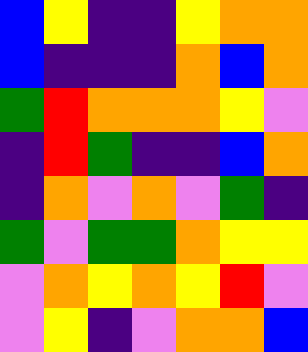[["blue", "yellow", "indigo", "indigo", "yellow", "orange", "orange"], ["blue", "indigo", "indigo", "indigo", "orange", "blue", "orange"], ["green", "red", "orange", "orange", "orange", "yellow", "violet"], ["indigo", "red", "green", "indigo", "indigo", "blue", "orange"], ["indigo", "orange", "violet", "orange", "violet", "green", "indigo"], ["green", "violet", "green", "green", "orange", "yellow", "yellow"], ["violet", "orange", "yellow", "orange", "yellow", "red", "violet"], ["violet", "yellow", "indigo", "violet", "orange", "orange", "blue"]]